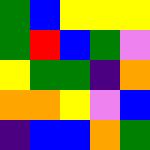[["green", "blue", "yellow", "yellow", "yellow"], ["green", "red", "blue", "green", "violet"], ["yellow", "green", "green", "indigo", "orange"], ["orange", "orange", "yellow", "violet", "blue"], ["indigo", "blue", "blue", "orange", "green"]]